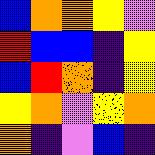[["blue", "orange", "orange", "yellow", "violet"], ["red", "blue", "blue", "indigo", "yellow"], ["blue", "red", "orange", "indigo", "yellow"], ["yellow", "orange", "violet", "yellow", "orange"], ["orange", "indigo", "violet", "blue", "indigo"]]